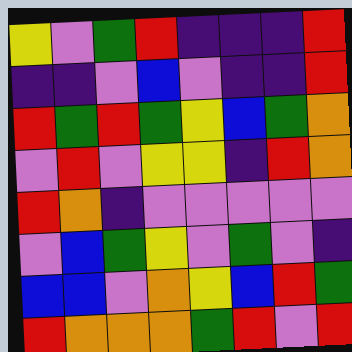[["yellow", "violet", "green", "red", "indigo", "indigo", "indigo", "red"], ["indigo", "indigo", "violet", "blue", "violet", "indigo", "indigo", "red"], ["red", "green", "red", "green", "yellow", "blue", "green", "orange"], ["violet", "red", "violet", "yellow", "yellow", "indigo", "red", "orange"], ["red", "orange", "indigo", "violet", "violet", "violet", "violet", "violet"], ["violet", "blue", "green", "yellow", "violet", "green", "violet", "indigo"], ["blue", "blue", "violet", "orange", "yellow", "blue", "red", "green"], ["red", "orange", "orange", "orange", "green", "red", "violet", "red"]]